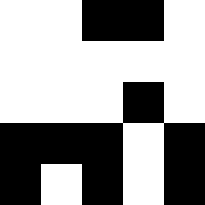[["white", "white", "black", "black", "white"], ["white", "white", "white", "white", "white"], ["white", "white", "white", "black", "white"], ["black", "black", "black", "white", "black"], ["black", "white", "black", "white", "black"]]